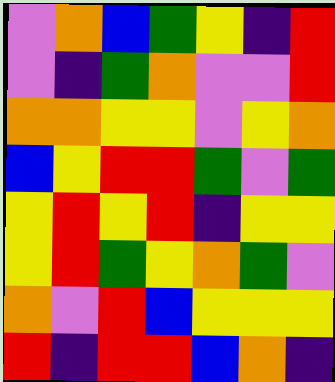[["violet", "orange", "blue", "green", "yellow", "indigo", "red"], ["violet", "indigo", "green", "orange", "violet", "violet", "red"], ["orange", "orange", "yellow", "yellow", "violet", "yellow", "orange"], ["blue", "yellow", "red", "red", "green", "violet", "green"], ["yellow", "red", "yellow", "red", "indigo", "yellow", "yellow"], ["yellow", "red", "green", "yellow", "orange", "green", "violet"], ["orange", "violet", "red", "blue", "yellow", "yellow", "yellow"], ["red", "indigo", "red", "red", "blue", "orange", "indigo"]]